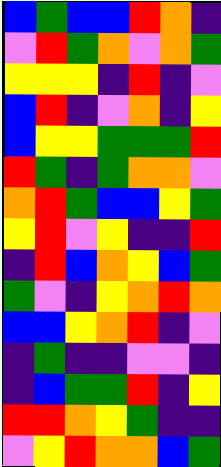[["blue", "green", "blue", "blue", "red", "orange", "indigo"], ["violet", "red", "green", "orange", "violet", "orange", "green"], ["yellow", "yellow", "yellow", "indigo", "red", "indigo", "violet"], ["blue", "red", "indigo", "violet", "orange", "indigo", "yellow"], ["blue", "yellow", "yellow", "green", "green", "green", "red"], ["red", "green", "indigo", "green", "orange", "orange", "violet"], ["orange", "red", "green", "blue", "blue", "yellow", "green"], ["yellow", "red", "violet", "yellow", "indigo", "indigo", "red"], ["indigo", "red", "blue", "orange", "yellow", "blue", "green"], ["green", "violet", "indigo", "yellow", "orange", "red", "orange"], ["blue", "blue", "yellow", "orange", "red", "indigo", "violet"], ["indigo", "green", "indigo", "indigo", "violet", "violet", "indigo"], ["indigo", "blue", "green", "green", "red", "indigo", "yellow"], ["red", "red", "orange", "yellow", "green", "indigo", "indigo"], ["violet", "yellow", "red", "orange", "orange", "blue", "green"]]